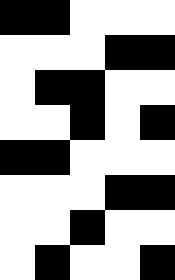[["black", "black", "white", "white", "white"], ["white", "white", "white", "black", "black"], ["white", "black", "black", "white", "white"], ["white", "white", "black", "white", "black"], ["black", "black", "white", "white", "white"], ["white", "white", "white", "black", "black"], ["white", "white", "black", "white", "white"], ["white", "black", "white", "white", "black"]]